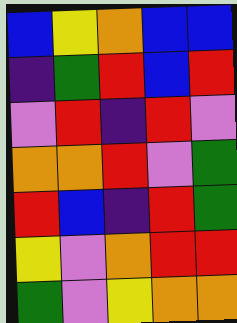[["blue", "yellow", "orange", "blue", "blue"], ["indigo", "green", "red", "blue", "red"], ["violet", "red", "indigo", "red", "violet"], ["orange", "orange", "red", "violet", "green"], ["red", "blue", "indigo", "red", "green"], ["yellow", "violet", "orange", "red", "red"], ["green", "violet", "yellow", "orange", "orange"]]